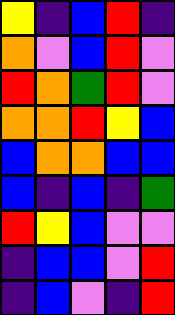[["yellow", "indigo", "blue", "red", "indigo"], ["orange", "violet", "blue", "red", "violet"], ["red", "orange", "green", "red", "violet"], ["orange", "orange", "red", "yellow", "blue"], ["blue", "orange", "orange", "blue", "blue"], ["blue", "indigo", "blue", "indigo", "green"], ["red", "yellow", "blue", "violet", "violet"], ["indigo", "blue", "blue", "violet", "red"], ["indigo", "blue", "violet", "indigo", "red"]]